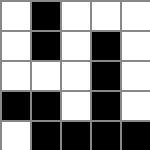[["white", "black", "white", "white", "white"], ["white", "black", "white", "black", "white"], ["white", "white", "white", "black", "white"], ["black", "black", "white", "black", "white"], ["white", "black", "black", "black", "black"]]